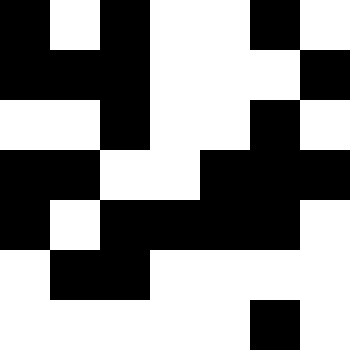[["black", "white", "black", "white", "white", "black", "white"], ["black", "black", "black", "white", "white", "white", "black"], ["white", "white", "black", "white", "white", "black", "white"], ["black", "black", "white", "white", "black", "black", "black"], ["black", "white", "black", "black", "black", "black", "white"], ["white", "black", "black", "white", "white", "white", "white"], ["white", "white", "white", "white", "white", "black", "white"]]